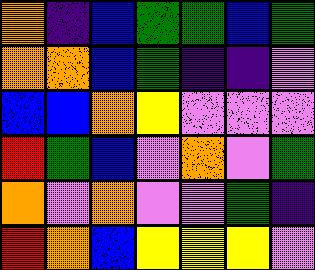[["orange", "indigo", "blue", "green", "green", "blue", "green"], ["orange", "orange", "blue", "green", "indigo", "indigo", "violet"], ["blue", "blue", "orange", "yellow", "violet", "violet", "violet"], ["red", "green", "blue", "violet", "orange", "violet", "green"], ["orange", "violet", "orange", "violet", "violet", "green", "indigo"], ["red", "orange", "blue", "yellow", "yellow", "yellow", "violet"]]